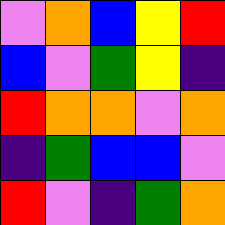[["violet", "orange", "blue", "yellow", "red"], ["blue", "violet", "green", "yellow", "indigo"], ["red", "orange", "orange", "violet", "orange"], ["indigo", "green", "blue", "blue", "violet"], ["red", "violet", "indigo", "green", "orange"]]